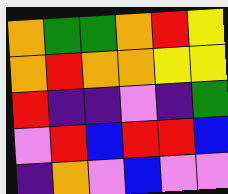[["orange", "green", "green", "orange", "red", "yellow"], ["orange", "red", "orange", "orange", "yellow", "yellow"], ["red", "indigo", "indigo", "violet", "indigo", "green"], ["violet", "red", "blue", "red", "red", "blue"], ["indigo", "orange", "violet", "blue", "violet", "violet"]]